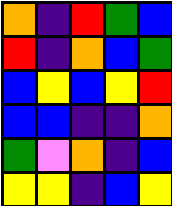[["orange", "indigo", "red", "green", "blue"], ["red", "indigo", "orange", "blue", "green"], ["blue", "yellow", "blue", "yellow", "red"], ["blue", "blue", "indigo", "indigo", "orange"], ["green", "violet", "orange", "indigo", "blue"], ["yellow", "yellow", "indigo", "blue", "yellow"]]